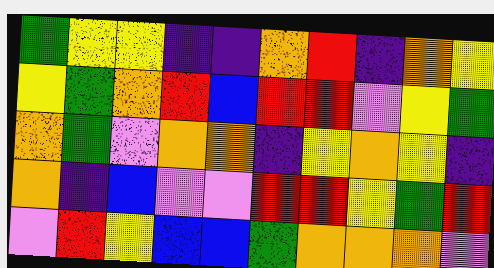[["green", "yellow", "yellow", "indigo", "indigo", "orange", "red", "indigo", "orange", "yellow"], ["yellow", "green", "orange", "red", "blue", "red", "red", "violet", "yellow", "green"], ["orange", "green", "violet", "orange", "orange", "indigo", "yellow", "orange", "yellow", "indigo"], ["orange", "indigo", "blue", "violet", "violet", "red", "red", "yellow", "green", "red"], ["violet", "red", "yellow", "blue", "blue", "green", "orange", "orange", "orange", "violet"]]